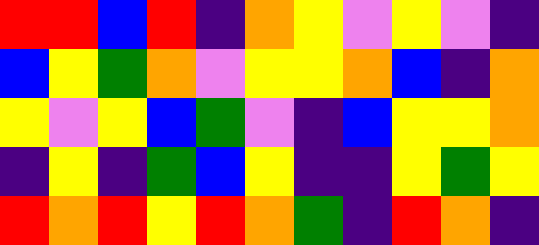[["red", "red", "blue", "red", "indigo", "orange", "yellow", "violet", "yellow", "violet", "indigo"], ["blue", "yellow", "green", "orange", "violet", "yellow", "yellow", "orange", "blue", "indigo", "orange"], ["yellow", "violet", "yellow", "blue", "green", "violet", "indigo", "blue", "yellow", "yellow", "orange"], ["indigo", "yellow", "indigo", "green", "blue", "yellow", "indigo", "indigo", "yellow", "green", "yellow"], ["red", "orange", "red", "yellow", "red", "orange", "green", "indigo", "red", "orange", "indigo"]]